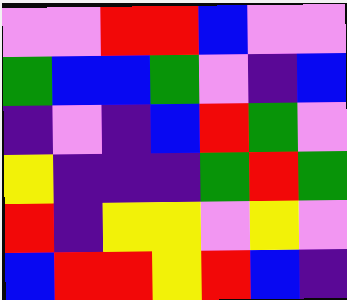[["violet", "violet", "red", "red", "blue", "violet", "violet"], ["green", "blue", "blue", "green", "violet", "indigo", "blue"], ["indigo", "violet", "indigo", "blue", "red", "green", "violet"], ["yellow", "indigo", "indigo", "indigo", "green", "red", "green"], ["red", "indigo", "yellow", "yellow", "violet", "yellow", "violet"], ["blue", "red", "red", "yellow", "red", "blue", "indigo"]]